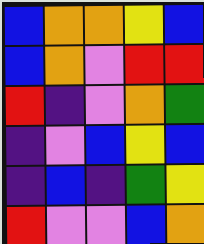[["blue", "orange", "orange", "yellow", "blue"], ["blue", "orange", "violet", "red", "red"], ["red", "indigo", "violet", "orange", "green"], ["indigo", "violet", "blue", "yellow", "blue"], ["indigo", "blue", "indigo", "green", "yellow"], ["red", "violet", "violet", "blue", "orange"]]